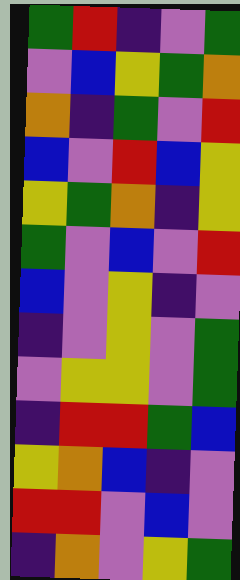[["green", "red", "indigo", "violet", "green"], ["violet", "blue", "yellow", "green", "orange"], ["orange", "indigo", "green", "violet", "red"], ["blue", "violet", "red", "blue", "yellow"], ["yellow", "green", "orange", "indigo", "yellow"], ["green", "violet", "blue", "violet", "red"], ["blue", "violet", "yellow", "indigo", "violet"], ["indigo", "violet", "yellow", "violet", "green"], ["violet", "yellow", "yellow", "violet", "green"], ["indigo", "red", "red", "green", "blue"], ["yellow", "orange", "blue", "indigo", "violet"], ["red", "red", "violet", "blue", "violet"], ["indigo", "orange", "violet", "yellow", "green"]]